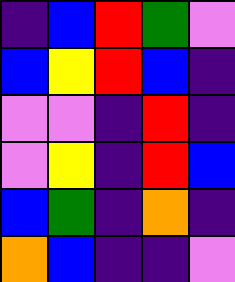[["indigo", "blue", "red", "green", "violet"], ["blue", "yellow", "red", "blue", "indigo"], ["violet", "violet", "indigo", "red", "indigo"], ["violet", "yellow", "indigo", "red", "blue"], ["blue", "green", "indigo", "orange", "indigo"], ["orange", "blue", "indigo", "indigo", "violet"]]